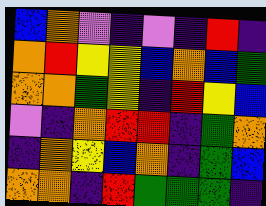[["blue", "orange", "violet", "indigo", "violet", "indigo", "red", "indigo"], ["orange", "red", "yellow", "yellow", "blue", "orange", "blue", "green"], ["orange", "orange", "green", "yellow", "indigo", "red", "yellow", "blue"], ["violet", "indigo", "orange", "red", "red", "indigo", "green", "orange"], ["indigo", "orange", "yellow", "blue", "orange", "indigo", "green", "blue"], ["orange", "orange", "indigo", "red", "green", "green", "green", "indigo"]]